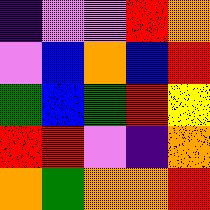[["indigo", "violet", "violet", "red", "orange"], ["violet", "blue", "orange", "blue", "red"], ["green", "blue", "green", "red", "yellow"], ["red", "red", "violet", "indigo", "orange"], ["orange", "green", "orange", "orange", "red"]]